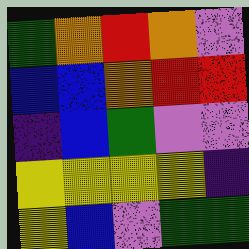[["green", "orange", "red", "orange", "violet"], ["blue", "blue", "orange", "red", "red"], ["indigo", "blue", "green", "violet", "violet"], ["yellow", "yellow", "yellow", "yellow", "indigo"], ["yellow", "blue", "violet", "green", "green"]]